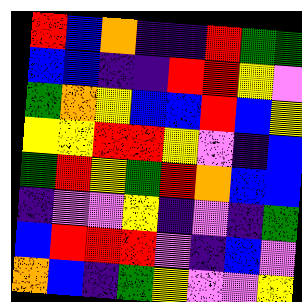[["red", "blue", "orange", "indigo", "indigo", "red", "green", "green"], ["blue", "blue", "indigo", "indigo", "red", "red", "yellow", "violet"], ["green", "orange", "yellow", "blue", "blue", "red", "blue", "yellow"], ["yellow", "yellow", "red", "red", "yellow", "violet", "indigo", "blue"], ["green", "red", "yellow", "green", "red", "orange", "blue", "blue"], ["indigo", "violet", "violet", "yellow", "indigo", "violet", "indigo", "green"], ["blue", "red", "red", "red", "violet", "indigo", "blue", "violet"], ["orange", "blue", "indigo", "green", "yellow", "violet", "violet", "yellow"]]